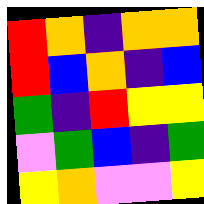[["red", "orange", "indigo", "orange", "orange"], ["red", "blue", "orange", "indigo", "blue"], ["green", "indigo", "red", "yellow", "yellow"], ["violet", "green", "blue", "indigo", "green"], ["yellow", "orange", "violet", "violet", "yellow"]]